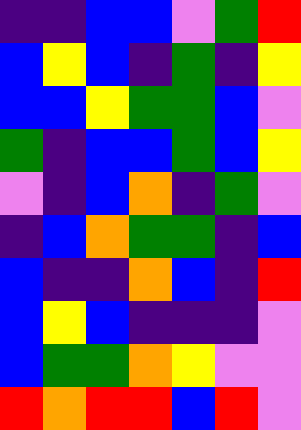[["indigo", "indigo", "blue", "blue", "violet", "green", "red"], ["blue", "yellow", "blue", "indigo", "green", "indigo", "yellow"], ["blue", "blue", "yellow", "green", "green", "blue", "violet"], ["green", "indigo", "blue", "blue", "green", "blue", "yellow"], ["violet", "indigo", "blue", "orange", "indigo", "green", "violet"], ["indigo", "blue", "orange", "green", "green", "indigo", "blue"], ["blue", "indigo", "indigo", "orange", "blue", "indigo", "red"], ["blue", "yellow", "blue", "indigo", "indigo", "indigo", "violet"], ["blue", "green", "green", "orange", "yellow", "violet", "violet"], ["red", "orange", "red", "red", "blue", "red", "violet"]]